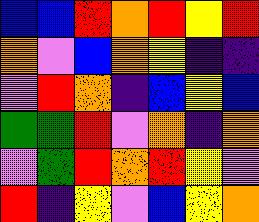[["blue", "blue", "red", "orange", "red", "yellow", "red"], ["orange", "violet", "blue", "orange", "yellow", "indigo", "indigo"], ["violet", "red", "orange", "indigo", "blue", "yellow", "blue"], ["green", "green", "red", "violet", "orange", "indigo", "orange"], ["violet", "green", "red", "orange", "red", "yellow", "violet"], ["red", "indigo", "yellow", "violet", "blue", "yellow", "orange"]]